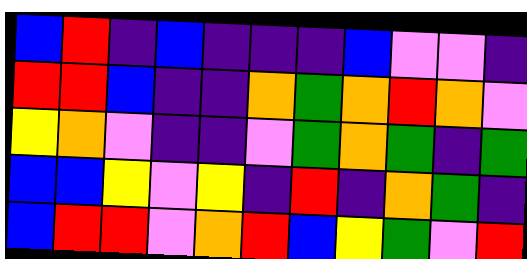[["blue", "red", "indigo", "blue", "indigo", "indigo", "indigo", "blue", "violet", "violet", "indigo"], ["red", "red", "blue", "indigo", "indigo", "orange", "green", "orange", "red", "orange", "violet"], ["yellow", "orange", "violet", "indigo", "indigo", "violet", "green", "orange", "green", "indigo", "green"], ["blue", "blue", "yellow", "violet", "yellow", "indigo", "red", "indigo", "orange", "green", "indigo"], ["blue", "red", "red", "violet", "orange", "red", "blue", "yellow", "green", "violet", "red"]]